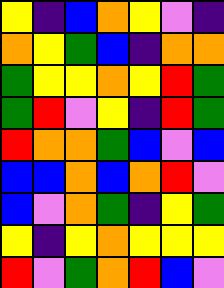[["yellow", "indigo", "blue", "orange", "yellow", "violet", "indigo"], ["orange", "yellow", "green", "blue", "indigo", "orange", "orange"], ["green", "yellow", "yellow", "orange", "yellow", "red", "green"], ["green", "red", "violet", "yellow", "indigo", "red", "green"], ["red", "orange", "orange", "green", "blue", "violet", "blue"], ["blue", "blue", "orange", "blue", "orange", "red", "violet"], ["blue", "violet", "orange", "green", "indigo", "yellow", "green"], ["yellow", "indigo", "yellow", "orange", "yellow", "yellow", "yellow"], ["red", "violet", "green", "orange", "red", "blue", "violet"]]